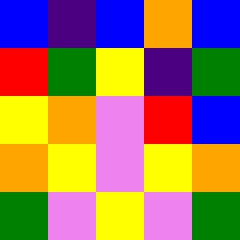[["blue", "indigo", "blue", "orange", "blue"], ["red", "green", "yellow", "indigo", "green"], ["yellow", "orange", "violet", "red", "blue"], ["orange", "yellow", "violet", "yellow", "orange"], ["green", "violet", "yellow", "violet", "green"]]